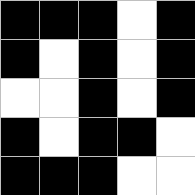[["black", "black", "black", "white", "black"], ["black", "white", "black", "white", "black"], ["white", "white", "black", "white", "black"], ["black", "white", "black", "black", "white"], ["black", "black", "black", "white", "white"]]